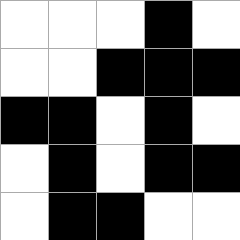[["white", "white", "white", "black", "white"], ["white", "white", "black", "black", "black"], ["black", "black", "white", "black", "white"], ["white", "black", "white", "black", "black"], ["white", "black", "black", "white", "white"]]